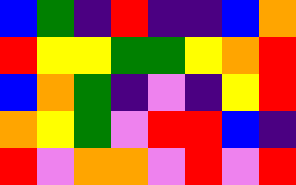[["blue", "green", "indigo", "red", "indigo", "indigo", "blue", "orange"], ["red", "yellow", "yellow", "green", "green", "yellow", "orange", "red"], ["blue", "orange", "green", "indigo", "violet", "indigo", "yellow", "red"], ["orange", "yellow", "green", "violet", "red", "red", "blue", "indigo"], ["red", "violet", "orange", "orange", "violet", "red", "violet", "red"]]